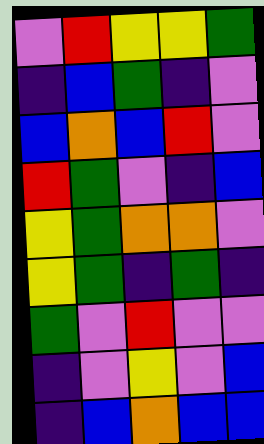[["violet", "red", "yellow", "yellow", "green"], ["indigo", "blue", "green", "indigo", "violet"], ["blue", "orange", "blue", "red", "violet"], ["red", "green", "violet", "indigo", "blue"], ["yellow", "green", "orange", "orange", "violet"], ["yellow", "green", "indigo", "green", "indigo"], ["green", "violet", "red", "violet", "violet"], ["indigo", "violet", "yellow", "violet", "blue"], ["indigo", "blue", "orange", "blue", "blue"]]